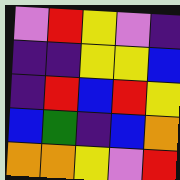[["violet", "red", "yellow", "violet", "indigo"], ["indigo", "indigo", "yellow", "yellow", "blue"], ["indigo", "red", "blue", "red", "yellow"], ["blue", "green", "indigo", "blue", "orange"], ["orange", "orange", "yellow", "violet", "red"]]